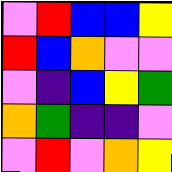[["violet", "red", "blue", "blue", "yellow"], ["red", "blue", "orange", "violet", "violet"], ["violet", "indigo", "blue", "yellow", "green"], ["orange", "green", "indigo", "indigo", "violet"], ["violet", "red", "violet", "orange", "yellow"]]